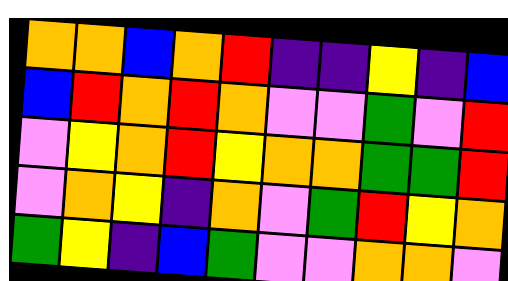[["orange", "orange", "blue", "orange", "red", "indigo", "indigo", "yellow", "indigo", "blue"], ["blue", "red", "orange", "red", "orange", "violet", "violet", "green", "violet", "red"], ["violet", "yellow", "orange", "red", "yellow", "orange", "orange", "green", "green", "red"], ["violet", "orange", "yellow", "indigo", "orange", "violet", "green", "red", "yellow", "orange"], ["green", "yellow", "indigo", "blue", "green", "violet", "violet", "orange", "orange", "violet"]]